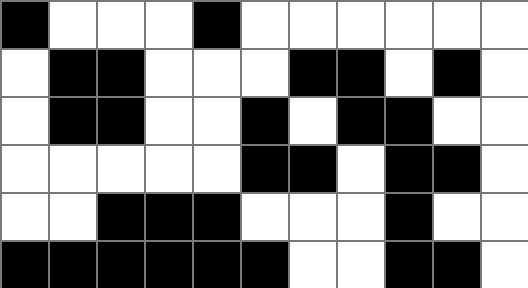[["black", "white", "white", "white", "black", "white", "white", "white", "white", "white", "white"], ["white", "black", "black", "white", "white", "white", "black", "black", "white", "black", "white"], ["white", "black", "black", "white", "white", "black", "white", "black", "black", "white", "white"], ["white", "white", "white", "white", "white", "black", "black", "white", "black", "black", "white"], ["white", "white", "black", "black", "black", "white", "white", "white", "black", "white", "white"], ["black", "black", "black", "black", "black", "black", "white", "white", "black", "black", "white"]]